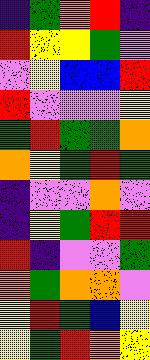[["indigo", "green", "orange", "red", "indigo"], ["red", "yellow", "yellow", "green", "violet"], ["violet", "yellow", "blue", "blue", "red"], ["red", "violet", "violet", "violet", "yellow"], ["green", "red", "green", "green", "orange"], ["orange", "yellow", "green", "red", "green"], ["indigo", "violet", "violet", "orange", "violet"], ["indigo", "yellow", "green", "red", "red"], ["red", "indigo", "violet", "violet", "green"], ["orange", "green", "orange", "orange", "violet"], ["yellow", "red", "green", "blue", "yellow"], ["yellow", "green", "red", "orange", "yellow"]]